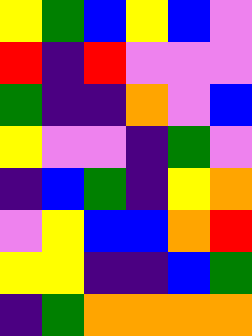[["yellow", "green", "blue", "yellow", "blue", "violet"], ["red", "indigo", "red", "violet", "violet", "violet"], ["green", "indigo", "indigo", "orange", "violet", "blue"], ["yellow", "violet", "violet", "indigo", "green", "violet"], ["indigo", "blue", "green", "indigo", "yellow", "orange"], ["violet", "yellow", "blue", "blue", "orange", "red"], ["yellow", "yellow", "indigo", "indigo", "blue", "green"], ["indigo", "green", "orange", "orange", "orange", "orange"]]